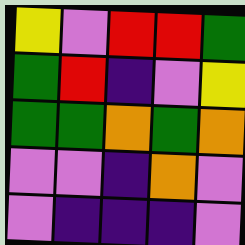[["yellow", "violet", "red", "red", "green"], ["green", "red", "indigo", "violet", "yellow"], ["green", "green", "orange", "green", "orange"], ["violet", "violet", "indigo", "orange", "violet"], ["violet", "indigo", "indigo", "indigo", "violet"]]